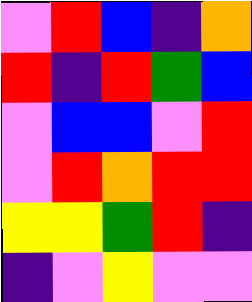[["violet", "red", "blue", "indigo", "orange"], ["red", "indigo", "red", "green", "blue"], ["violet", "blue", "blue", "violet", "red"], ["violet", "red", "orange", "red", "red"], ["yellow", "yellow", "green", "red", "indigo"], ["indigo", "violet", "yellow", "violet", "violet"]]